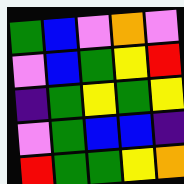[["green", "blue", "violet", "orange", "violet"], ["violet", "blue", "green", "yellow", "red"], ["indigo", "green", "yellow", "green", "yellow"], ["violet", "green", "blue", "blue", "indigo"], ["red", "green", "green", "yellow", "orange"]]